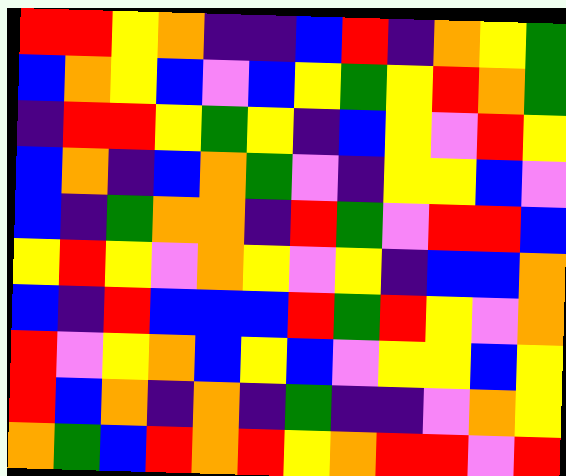[["red", "red", "yellow", "orange", "indigo", "indigo", "blue", "red", "indigo", "orange", "yellow", "green"], ["blue", "orange", "yellow", "blue", "violet", "blue", "yellow", "green", "yellow", "red", "orange", "green"], ["indigo", "red", "red", "yellow", "green", "yellow", "indigo", "blue", "yellow", "violet", "red", "yellow"], ["blue", "orange", "indigo", "blue", "orange", "green", "violet", "indigo", "yellow", "yellow", "blue", "violet"], ["blue", "indigo", "green", "orange", "orange", "indigo", "red", "green", "violet", "red", "red", "blue"], ["yellow", "red", "yellow", "violet", "orange", "yellow", "violet", "yellow", "indigo", "blue", "blue", "orange"], ["blue", "indigo", "red", "blue", "blue", "blue", "red", "green", "red", "yellow", "violet", "orange"], ["red", "violet", "yellow", "orange", "blue", "yellow", "blue", "violet", "yellow", "yellow", "blue", "yellow"], ["red", "blue", "orange", "indigo", "orange", "indigo", "green", "indigo", "indigo", "violet", "orange", "yellow"], ["orange", "green", "blue", "red", "orange", "red", "yellow", "orange", "red", "red", "violet", "red"]]